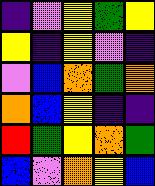[["indigo", "violet", "yellow", "green", "yellow"], ["yellow", "indigo", "yellow", "violet", "indigo"], ["violet", "blue", "orange", "green", "orange"], ["orange", "blue", "yellow", "indigo", "indigo"], ["red", "green", "yellow", "orange", "green"], ["blue", "violet", "orange", "yellow", "blue"]]